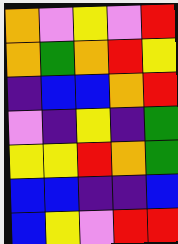[["orange", "violet", "yellow", "violet", "red"], ["orange", "green", "orange", "red", "yellow"], ["indigo", "blue", "blue", "orange", "red"], ["violet", "indigo", "yellow", "indigo", "green"], ["yellow", "yellow", "red", "orange", "green"], ["blue", "blue", "indigo", "indigo", "blue"], ["blue", "yellow", "violet", "red", "red"]]